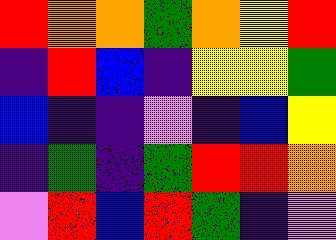[["red", "orange", "orange", "green", "orange", "yellow", "red"], ["indigo", "red", "blue", "indigo", "yellow", "yellow", "green"], ["blue", "indigo", "indigo", "violet", "indigo", "blue", "yellow"], ["indigo", "green", "indigo", "green", "red", "red", "orange"], ["violet", "red", "blue", "red", "green", "indigo", "violet"]]